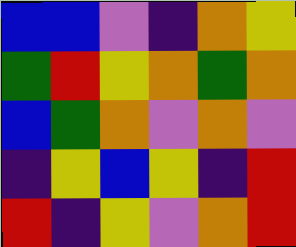[["blue", "blue", "violet", "indigo", "orange", "yellow"], ["green", "red", "yellow", "orange", "green", "orange"], ["blue", "green", "orange", "violet", "orange", "violet"], ["indigo", "yellow", "blue", "yellow", "indigo", "red"], ["red", "indigo", "yellow", "violet", "orange", "red"]]